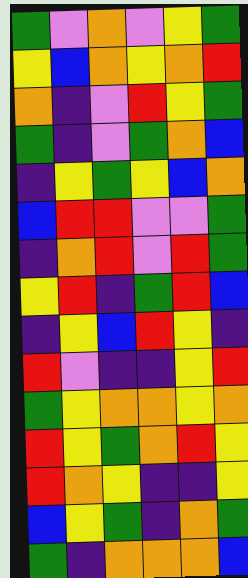[["green", "violet", "orange", "violet", "yellow", "green"], ["yellow", "blue", "orange", "yellow", "orange", "red"], ["orange", "indigo", "violet", "red", "yellow", "green"], ["green", "indigo", "violet", "green", "orange", "blue"], ["indigo", "yellow", "green", "yellow", "blue", "orange"], ["blue", "red", "red", "violet", "violet", "green"], ["indigo", "orange", "red", "violet", "red", "green"], ["yellow", "red", "indigo", "green", "red", "blue"], ["indigo", "yellow", "blue", "red", "yellow", "indigo"], ["red", "violet", "indigo", "indigo", "yellow", "red"], ["green", "yellow", "orange", "orange", "yellow", "orange"], ["red", "yellow", "green", "orange", "red", "yellow"], ["red", "orange", "yellow", "indigo", "indigo", "yellow"], ["blue", "yellow", "green", "indigo", "orange", "green"], ["green", "indigo", "orange", "orange", "orange", "blue"]]